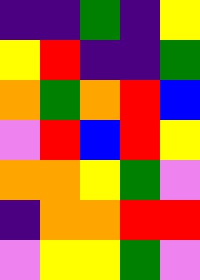[["indigo", "indigo", "green", "indigo", "yellow"], ["yellow", "red", "indigo", "indigo", "green"], ["orange", "green", "orange", "red", "blue"], ["violet", "red", "blue", "red", "yellow"], ["orange", "orange", "yellow", "green", "violet"], ["indigo", "orange", "orange", "red", "red"], ["violet", "yellow", "yellow", "green", "violet"]]